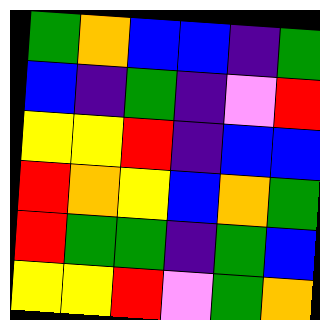[["green", "orange", "blue", "blue", "indigo", "green"], ["blue", "indigo", "green", "indigo", "violet", "red"], ["yellow", "yellow", "red", "indigo", "blue", "blue"], ["red", "orange", "yellow", "blue", "orange", "green"], ["red", "green", "green", "indigo", "green", "blue"], ["yellow", "yellow", "red", "violet", "green", "orange"]]